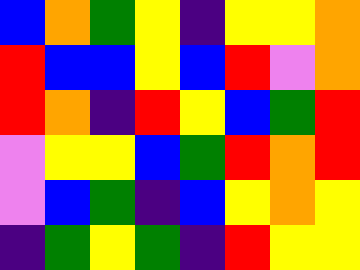[["blue", "orange", "green", "yellow", "indigo", "yellow", "yellow", "orange"], ["red", "blue", "blue", "yellow", "blue", "red", "violet", "orange"], ["red", "orange", "indigo", "red", "yellow", "blue", "green", "red"], ["violet", "yellow", "yellow", "blue", "green", "red", "orange", "red"], ["violet", "blue", "green", "indigo", "blue", "yellow", "orange", "yellow"], ["indigo", "green", "yellow", "green", "indigo", "red", "yellow", "yellow"]]